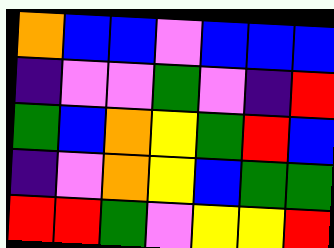[["orange", "blue", "blue", "violet", "blue", "blue", "blue"], ["indigo", "violet", "violet", "green", "violet", "indigo", "red"], ["green", "blue", "orange", "yellow", "green", "red", "blue"], ["indigo", "violet", "orange", "yellow", "blue", "green", "green"], ["red", "red", "green", "violet", "yellow", "yellow", "red"]]